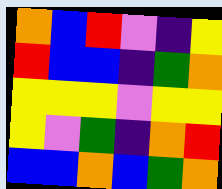[["orange", "blue", "red", "violet", "indigo", "yellow"], ["red", "blue", "blue", "indigo", "green", "orange"], ["yellow", "yellow", "yellow", "violet", "yellow", "yellow"], ["yellow", "violet", "green", "indigo", "orange", "red"], ["blue", "blue", "orange", "blue", "green", "orange"]]